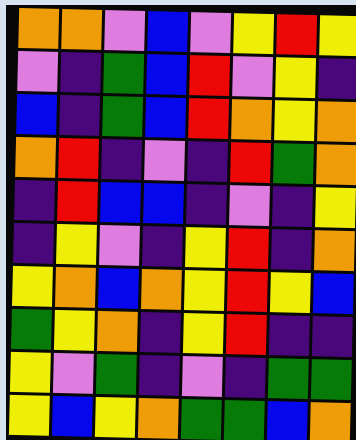[["orange", "orange", "violet", "blue", "violet", "yellow", "red", "yellow"], ["violet", "indigo", "green", "blue", "red", "violet", "yellow", "indigo"], ["blue", "indigo", "green", "blue", "red", "orange", "yellow", "orange"], ["orange", "red", "indigo", "violet", "indigo", "red", "green", "orange"], ["indigo", "red", "blue", "blue", "indigo", "violet", "indigo", "yellow"], ["indigo", "yellow", "violet", "indigo", "yellow", "red", "indigo", "orange"], ["yellow", "orange", "blue", "orange", "yellow", "red", "yellow", "blue"], ["green", "yellow", "orange", "indigo", "yellow", "red", "indigo", "indigo"], ["yellow", "violet", "green", "indigo", "violet", "indigo", "green", "green"], ["yellow", "blue", "yellow", "orange", "green", "green", "blue", "orange"]]